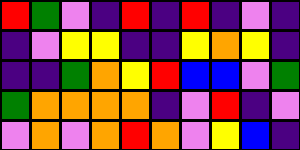[["red", "green", "violet", "indigo", "red", "indigo", "red", "indigo", "violet", "indigo"], ["indigo", "violet", "yellow", "yellow", "indigo", "indigo", "yellow", "orange", "yellow", "indigo"], ["indigo", "indigo", "green", "orange", "yellow", "red", "blue", "blue", "violet", "green"], ["green", "orange", "orange", "orange", "orange", "indigo", "violet", "red", "indigo", "violet"], ["violet", "orange", "violet", "orange", "red", "orange", "violet", "yellow", "blue", "indigo"]]